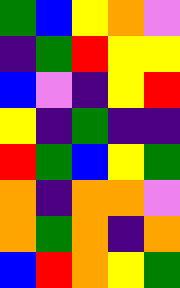[["green", "blue", "yellow", "orange", "violet"], ["indigo", "green", "red", "yellow", "yellow"], ["blue", "violet", "indigo", "yellow", "red"], ["yellow", "indigo", "green", "indigo", "indigo"], ["red", "green", "blue", "yellow", "green"], ["orange", "indigo", "orange", "orange", "violet"], ["orange", "green", "orange", "indigo", "orange"], ["blue", "red", "orange", "yellow", "green"]]